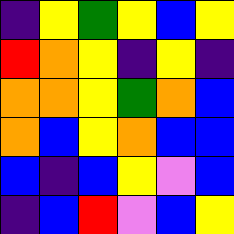[["indigo", "yellow", "green", "yellow", "blue", "yellow"], ["red", "orange", "yellow", "indigo", "yellow", "indigo"], ["orange", "orange", "yellow", "green", "orange", "blue"], ["orange", "blue", "yellow", "orange", "blue", "blue"], ["blue", "indigo", "blue", "yellow", "violet", "blue"], ["indigo", "blue", "red", "violet", "blue", "yellow"]]